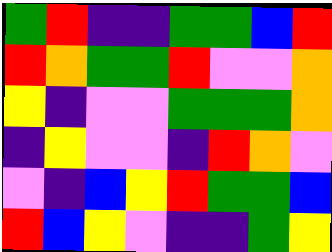[["green", "red", "indigo", "indigo", "green", "green", "blue", "red"], ["red", "orange", "green", "green", "red", "violet", "violet", "orange"], ["yellow", "indigo", "violet", "violet", "green", "green", "green", "orange"], ["indigo", "yellow", "violet", "violet", "indigo", "red", "orange", "violet"], ["violet", "indigo", "blue", "yellow", "red", "green", "green", "blue"], ["red", "blue", "yellow", "violet", "indigo", "indigo", "green", "yellow"]]